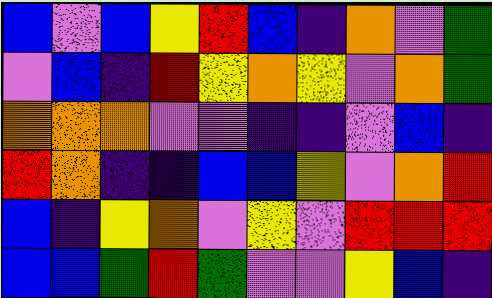[["blue", "violet", "blue", "yellow", "red", "blue", "indigo", "orange", "violet", "green"], ["violet", "blue", "indigo", "red", "yellow", "orange", "yellow", "violet", "orange", "green"], ["orange", "orange", "orange", "violet", "violet", "indigo", "indigo", "violet", "blue", "indigo"], ["red", "orange", "indigo", "indigo", "blue", "blue", "yellow", "violet", "orange", "red"], ["blue", "indigo", "yellow", "orange", "violet", "yellow", "violet", "red", "red", "red"], ["blue", "blue", "green", "red", "green", "violet", "violet", "yellow", "blue", "indigo"]]